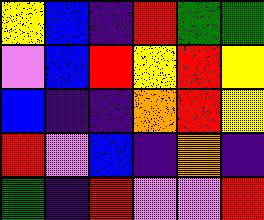[["yellow", "blue", "indigo", "red", "green", "green"], ["violet", "blue", "red", "yellow", "red", "yellow"], ["blue", "indigo", "indigo", "orange", "red", "yellow"], ["red", "violet", "blue", "indigo", "orange", "indigo"], ["green", "indigo", "red", "violet", "violet", "red"]]